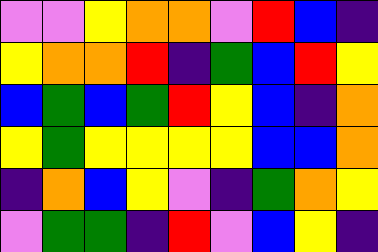[["violet", "violet", "yellow", "orange", "orange", "violet", "red", "blue", "indigo"], ["yellow", "orange", "orange", "red", "indigo", "green", "blue", "red", "yellow"], ["blue", "green", "blue", "green", "red", "yellow", "blue", "indigo", "orange"], ["yellow", "green", "yellow", "yellow", "yellow", "yellow", "blue", "blue", "orange"], ["indigo", "orange", "blue", "yellow", "violet", "indigo", "green", "orange", "yellow"], ["violet", "green", "green", "indigo", "red", "violet", "blue", "yellow", "indigo"]]